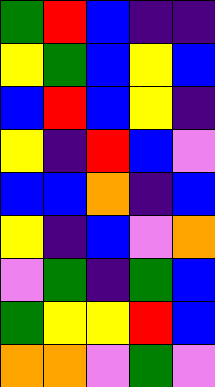[["green", "red", "blue", "indigo", "indigo"], ["yellow", "green", "blue", "yellow", "blue"], ["blue", "red", "blue", "yellow", "indigo"], ["yellow", "indigo", "red", "blue", "violet"], ["blue", "blue", "orange", "indigo", "blue"], ["yellow", "indigo", "blue", "violet", "orange"], ["violet", "green", "indigo", "green", "blue"], ["green", "yellow", "yellow", "red", "blue"], ["orange", "orange", "violet", "green", "violet"]]